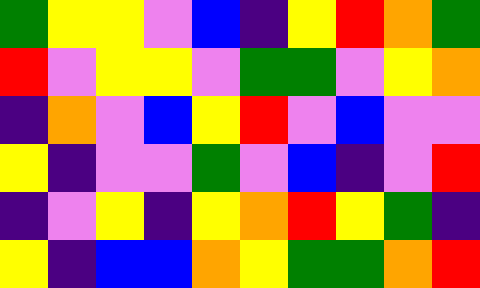[["green", "yellow", "yellow", "violet", "blue", "indigo", "yellow", "red", "orange", "green"], ["red", "violet", "yellow", "yellow", "violet", "green", "green", "violet", "yellow", "orange"], ["indigo", "orange", "violet", "blue", "yellow", "red", "violet", "blue", "violet", "violet"], ["yellow", "indigo", "violet", "violet", "green", "violet", "blue", "indigo", "violet", "red"], ["indigo", "violet", "yellow", "indigo", "yellow", "orange", "red", "yellow", "green", "indigo"], ["yellow", "indigo", "blue", "blue", "orange", "yellow", "green", "green", "orange", "red"]]